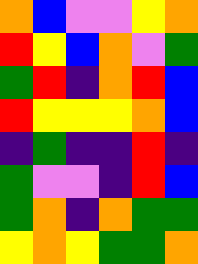[["orange", "blue", "violet", "violet", "yellow", "orange"], ["red", "yellow", "blue", "orange", "violet", "green"], ["green", "red", "indigo", "orange", "red", "blue"], ["red", "yellow", "yellow", "yellow", "orange", "blue"], ["indigo", "green", "indigo", "indigo", "red", "indigo"], ["green", "violet", "violet", "indigo", "red", "blue"], ["green", "orange", "indigo", "orange", "green", "green"], ["yellow", "orange", "yellow", "green", "green", "orange"]]